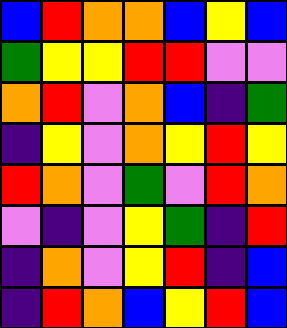[["blue", "red", "orange", "orange", "blue", "yellow", "blue"], ["green", "yellow", "yellow", "red", "red", "violet", "violet"], ["orange", "red", "violet", "orange", "blue", "indigo", "green"], ["indigo", "yellow", "violet", "orange", "yellow", "red", "yellow"], ["red", "orange", "violet", "green", "violet", "red", "orange"], ["violet", "indigo", "violet", "yellow", "green", "indigo", "red"], ["indigo", "orange", "violet", "yellow", "red", "indigo", "blue"], ["indigo", "red", "orange", "blue", "yellow", "red", "blue"]]